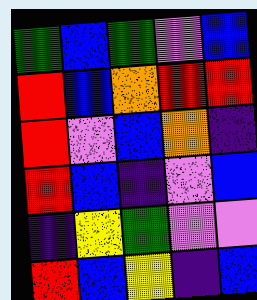[["green", "blue", "green", "violet", "blue"], ["red", "blue", "orange", "red", "red"], ["red", "violet", "blue", "orange", "indigo"], ["red", "blue", "indigo", "violet", "blue"], ["indigo", "yellow", "green", "violet", "violet"], ["red", "blue", "yellow", "indigo", "blue"]]